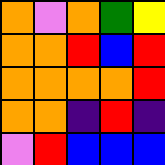[["orange", "violet", "orange", "green", "yellow"], ["orange", "orange", "red", "blue", "red"], ["orange", "orange", "orange", "orange", "red"], ["orange", "orange", "indigo", "red", "indigo"], ["violet", "red", "blue", "blue", "blue"]]